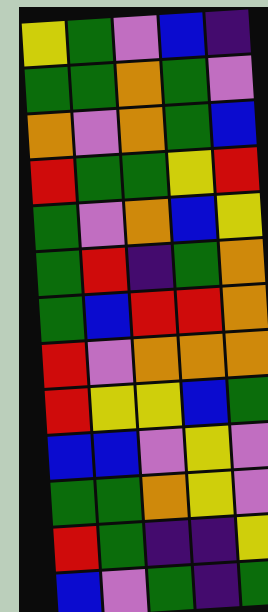[["yellow", "green", "violet", "blue", "indigo"], ["green", "green", "orange", "green", "violet"], ["orange", "violet", "orange", "green", "blue"], ["red", "green", "green", "yellow", "red"], ["green", "violet", "orange", "blue", "yellow"], ["green", "red", "indigo", "green", "orange"], ["green", "blue", "red", "red", "orange"], ["red", "violet", "orange", "orange", "orange"], ["red", "yellow", "yellow", "blue", "green"], ["blue", "blue", "violet", "yellow", "violet"], ["green", "green", "orange", "yellow", "violet"], ["red", "green", "indigo", "indigo", "yellow"], ["blue", "violet", "green", "indigo", "green"]]